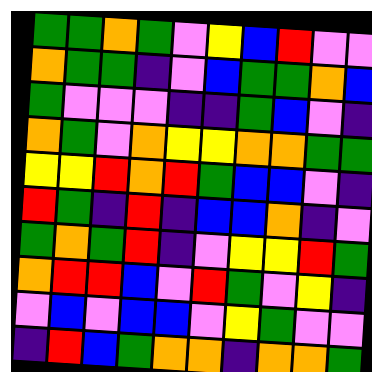[["green", "green", "orange", "green", "violet", "yellow", "blue", "red", "violet", "violet"], ["orange", "green", "green", "indigo", "violet", "blue", "green", "green", "orange", "blue"], ["green", "violet", "violet", "violet", "indigo", "indigo", "green", "blue", "violet", "indigo"], ["orange", "green", "violet", "orange", "yellow", "yellow", "orange", "orange", "green", "green"], ["yellow", "yellow", "red", "orange", "red", "green", "blue", "blue", "violet", "indigo"], ["red", "green", "indigo", "red", "indigo", "blue", "blue", "orange", "indigo", "violet"], ["green", "orange", "green", "red", "indigo", "violet", "yellow", "yellow", "red", "green"], ["orange", "red", "red", "blue", "violet", "red", "green", "violet", "yellow", "indigo"], ["violet", "blue", "violet", "blue", "blue", "violet", "yellow", "green", "violet", "violet"], ["indigo", "red", "blue", "green", "orange", "orange", "indigo", "orange", "orange", "green"]]